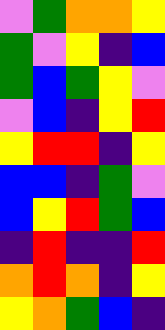[["violet", "green", "orange", "orange", "yellow"], ["green", "violet", "yellow", "indigo", "blue"], ["green", "blue", "green", "yellow", "violet"], ["violet", "blue", "indigo", "yellow", "red"], ["yellow", "red", "red", "indigo", "yellow"], ["blue", "blue", "indigo", "green", "violet"], ["blue", "yellow", "red", "green", "blue"], ["indigo", "red", "indigo", "indigo", "red"], ["orange", "red", "orange", "indigo", "yellow"], ["yellow", "orange", "green", "blue", "indigo"]]